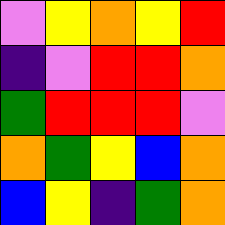[["violet", "yellow", "orange", "yellow", "red"], ["indigo", "violet", "red", "red", "orange"], ["green", "red", "red", "red", "violet"], ["orange", "green", "yellow", "blue", "orange"], ["blue", "yellow", "indigo", "green", "orange"]]